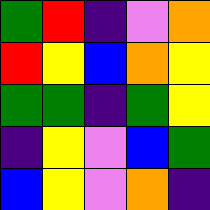[["green", "red", "indigo", "violet", "orange"], ["red", "yellow", "blue", "orange", "yellow"], ["green", "green", "indigo", "green", "yellow"], ["indigo", "yellow", "violet", "blue", "green"], ["blue", "yellow", "violet", "orange", "indigo"]]